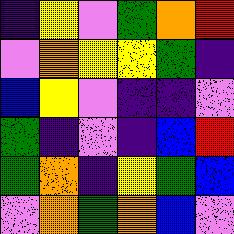[["indigo", "yellow", "violet", "green", "orange", "red"], ["violet", "orange", "yellow", "yellow", "green", "indigo"], ["blue", "yellow", "violet", "indigo", "indigo", "violet"], ["green", "indigo", "violet", "indigo", "blue", "red"], ["green", "orange", "indigo", "yellow", "green", "blue"], ["violet", "orange", "green", "orange", "blue", "violet"]]